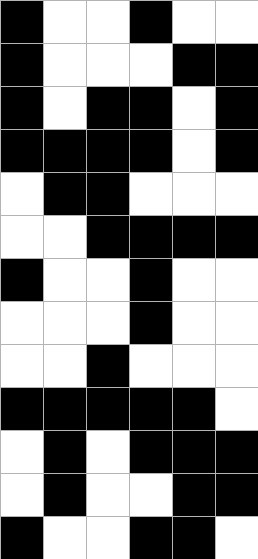[["black", "white", "white", "black", "white", "white"], ["black", "white", "white", "white", "black", "black"], ["black", "white", "black", "black", "white", "black"], ["black", "black", "black", "black", "white", "black"], ["white", "black", "black", "white", "white", "white"], ["white", "white", "black", "black", "black", "black"], ["black", "white", "white", "black", "white", "white"], ["white", "white", "white", "black", "white", "white"], ["white", "white", "black", "white", "white", "white"], ["black", "black", "black", "black", "black", "white"], ["white", "black", "white", "black", "black", "black"], ["white", "black", "white", "white", "black", "black"], ["black", "white", "white", "black", "black", "white"]]